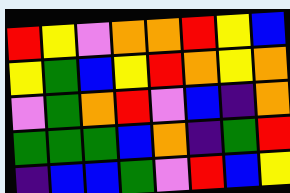[["red", "yellow", "violet", "orange", "orange", "red", "yellow", "blue"], ["yellow", "green", "blue", "yellow", "red", "orange", "yellow", "orange"], ["violet", "green", "orange", "red", "violet", "blue", "indigo", "orange"], ["green", "green", "green", "blue", "orange", "indigo", "green", "red"], ["indigo", "blue", "blue", "green", "violet", "red", "blue", "yellow"]]